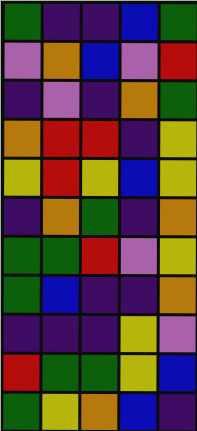[["green", "indigo", "indigo", "blue", "green"], ["violet", "orange", "blue", "violet", "red"], ["indigo", "violet", "indigo", "orange", "green"], ["orange", "red", "red", "indigo", "yellow"], ["yellow", "red", "yellow", "blue", "yellow"], ["indigo", "orange", "green", "indigo", "orange"], ["green", "green", "red", "violet", "yellow"], ["green", "blue", "indigo", "indigo", "orange"], ["indigo", "indigo", "indigo", "yellow", "violet"], ["red", "green", "green", "yellow", "blue"], ["green", "yellow", "orange", "blue", "indigo"]]